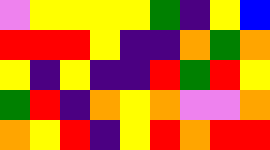[["violet", "yellow", "yellow", "yellow", "yellow", "green", "indigo", "yellow", "blue"], ["red", "red", "red", "yellow", "indigo", "indigo", "orange", "green", "orange"], ["yellow", "indigo", "yellow", "indigo", "indigo", "red", "green", "red", "yellow"], ["green", "red", "indigo", "orange", "yellow", "orange", "violet", "violet", "orange"], ["orange", "yellow", "red", "indigo", "yellow", "red", "orange", "red", "red"]]